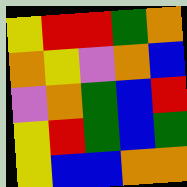[["yellow", "red", "red", "green", "orange"], ["orange", "yellow", "violet", "orange", "blue"], ["violet", "orange", "green", "blue", "red"], ["yellow", "red", "green", "blue", "green"], ["yellow", "blue", "blue", "orange", "orange"]]